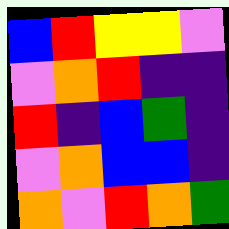[["blue", "red", "yellow", "yellow", "violet"], ["violet", "orange", "red", "indigo", "indigo"], ["red", "indigo", "blue", "green", "indigo"], ["violet", "orange", "blue", "blue", "indigo"], ["orange", "violet", "red", "orange", "green"]]